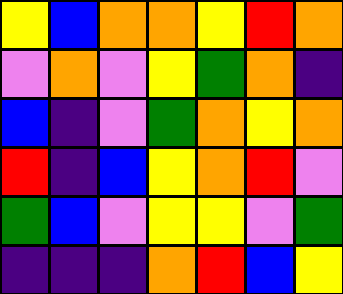[["yellow", "blue", "orange", "orange", "yellow", "red", "orange"], ["violet", "orange", "violet", "yellow", "green", "orange", "indigo"], ["blue", "indigo", "violet", "green", "orange", "yellow", "orange"], ["red", "indigo", "blue", "yellow", "orange", "red", "violet"], ["green", "blue", "violet", "yellow", "yellow", "violet", "green"], ["indigo", "indigo", "indigo", "orange", "red", "blue", "yellow"]]